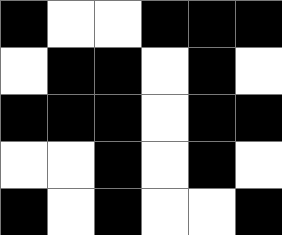[["black", "white", "white", "black", "black", "black"], ["white", "black", "black", "white", "black", "white"], ["black", "black", "black", "white", "black", "black"], ["white", "white", "black", "white", "black", "white"], ["black", "white", "black", "white", "white", "black"]]